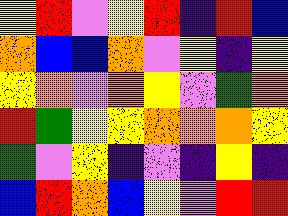[["yellow", "red", "violet", "yellow", "red", "indigo", "red", "blue"], ["orange", "blue", "blue", "orange", "violet", "yellow", "indigo", "yellow"], ["yellow", "orange", "violet", "orange", "yellow", "violet", "green", "orange"], ["red", "green", "yellow", "yellow", "orange", "orange", "orange", "yellow"], ["green", "violet", "yellow", "indigo", "violet", "indigo", "yellow", "indigo"], ["blue", "red", "orange", "blue", "yellow", "violet", "red", "red"]]